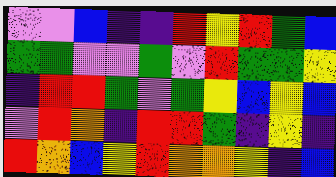[["violet", "violet", "blue", "indigo", "indigo", "red", "yellow", "red", "green", "blue"], ["green", "green", "violet", "violet", "green", "violet", "red", "green", "green", "yellow"], ["indigo", "red", "red", "green", "violet", "green", "yellow", "blue", "yellow", "blue"], ["violet", "red", "orange", "indigo", "red", "red", "green", "indigo", "yellow", "indigo"], ["red", "orange", "blue", "yellow", "red", "orange", "orange", "yellow", "indigo", "blue"]]